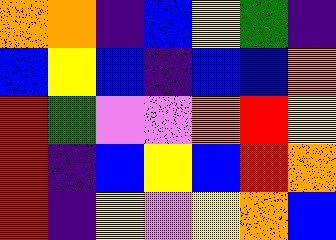[["orange", "orange", "indigo", "blue", "yellow", "green", "indigo"], ["blue", "yellow", "blue", "indigo", "blue", "blue", "orange"], ["red", "green", "violet", "violet", "orange", "red", "yellow"], ["red", "indigo", "blue", "yellow", "blue", "red", "orange"], ["red", "indigo", "yellow", "violet", "yellow", "orange", "blue"]]